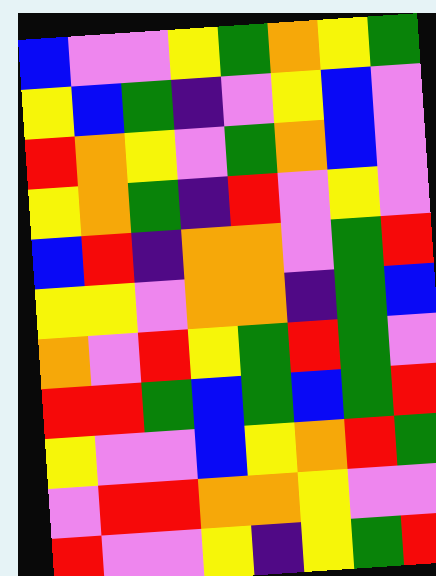[["blue", "violet", "violet", "yellow", "green", "orange", "yellow", "green"], ["yellow", "blue", "green", "indigo", "violet", "yellow", "blue", "violet"], ["red", "orange", "yellow", "violet", "green", "orange", "blue", "violet"], ["yellow", "orange", "green", "indigo", "red", "violet", "yellow", "violet"], ["blue", "red", "indigo", "orange", "orange", "violet", "green", "red"], ["yellow", "yellow", "violet", "orange", "orange", "indigo", "green", "blue"], ["orange", "violet", "red", "yellow", "green", "red", "green", "violet"], ["red", "red", "green", "blue", "green", "blue", "green", "red"], ["yellow", "violet", "violet", "blue", "yellow", "orange", "red", "green"], ["violet", "red", "red", "orange", "orange", "yellow", "violet", "violet"], ["red", "violet", "violet", "yellow", "indigo", "yellow", "green", "red"]]